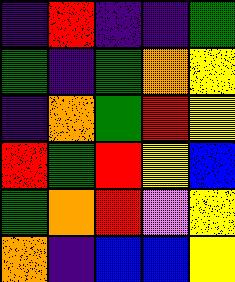[["indigo", "red", "indigo", "indigo", "green"], ["green", "indigo", "green", "orange", "yellow"], ["indigo", "orange", "green", "red", "yellow"], ["red", "green", "red", "yellow", "blue"], ["green", "orange", "red", "violet", "yellow"], ["orange", "indigo", "blue", "blue", "yellow"]]